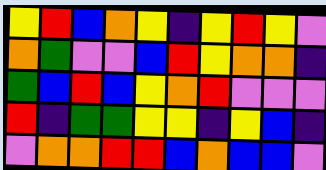[["yellow", "red", "blue", "orange", "yellow", "indigo", "yellow", "red", "yellow", "violet"], ["orange", "green", "violet", "violet", "blue", "red", "yellow", "orange", "orange", "indigo"], ["green", "blue", "red", "blue", "yellow", "orange", "red", "violet", "violet", "violet"], ["red", "indigo", "green", "green", "yellow", "yellow", "indigo", "yellow", "blue", "indigo"], ["violet", "orange", "orange", "red", "red", "blue", "orange", "blue", "blue", "violet"]]